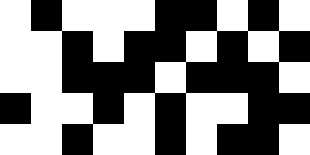[["white", "black", "white", "white", "white", "black", "black", "white", "black", "white"], ["white", "white", "black", "white", "black", "black", "white", "black", "white", "black"], ["white", "white", "black", "black", "black", "white", "black", "black", "black", "white"], ["black", "white", "white", "black", "white", "black", "white", "white", "black", "black"], ["white", "white", "black", "white", "white", "black", "white", "black", "black", "white"]]